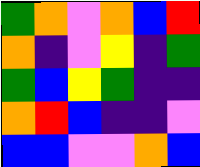[["green", "orange", "violet", "orange", "blue", "red"], ["orange", "indigo", "violet", "yellow", "indigo", "green"], ["green", "blue", "yellow", "green", "indigo", "indigo"], ["orange", "red", "blue", "indigo", "indigo", "violet"], ["blue", "blue", "violet", "violet", "orange", "blue"]]